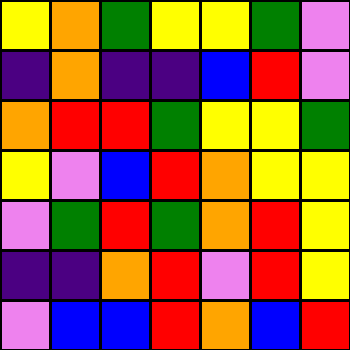[["yellow", "orange", "green", "yellow", "yellow", "green", "violet"], ["indigo", "orange", "indigo", "indigo", "blue", "red", "violet"], ["orange", "red", "red", "green", "yellow", "yellow", "green"], ["yellow", "violet", "blue", "red", "orange", "yellow", "yellow"], ["violet", "green", "red", "green", "orange", "red", "yellow"], ["indigo", "indigo", "orange", "red", "violet", "red", "yellow"], ["violet", "blue", "blue", "red", "orange", "blue", "red"]]